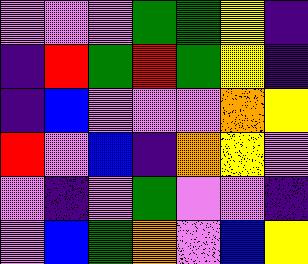[["violet", "violet", "violet", "green", "green", "yellow", "indigo"], ["indigo", "red", "green", "red", "green", "yellow", "indigo"], ["indigo", "blue", "violet", "violet", "violet", "orange", "yellow"], ["red", "violet", "blue", "indigo", "orange", "yellow", "violet"], ["violet", "indigo", "violet", "green", "violet", "violet", "indigo"], ["violet", "blue", "green", "orange", "violet", "blue", "yellow"]]